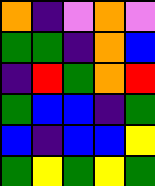[["orange", "indigo", "violet", "orange", "violet"], ["green", "green", "indigo", "orange", "blue"], ["indigo", "red", "green", "orange", "red"], ["green", "blue", "blue", "indigo", "green"], ["blue", "indigo", "blue", "blue", "yellow"], ["green", "yellow", "green", "yellow", "green"]]